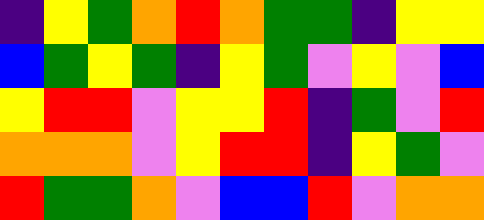[["indigo", "yellow", "green", "orange", "red", "orange", "green", "green", "indigo", "yellow", "yellow"], ["blue", "green", "yellow", "green", "indigo", "yellow", "green", "violet", "yellow", "violet", "blue"], ["yellow", "red", "red", "violet", "yellow", "yellow", "red", "indigo", "green", "violet", "red"], ["orange", "orange", "orange", "violet", "yellow", "red", "red", "indigo", "yellow", "green", "violet"], ["red", "green", "green", "orange", "violet", "blue", "blue", "red", "violet", "orange", "orange"]]